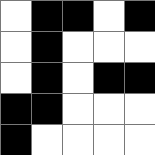[["white", "black", "black", "white", "black"], ["white", "black", "white", "white", "white"], ["white", "black", "white", "black", "black"], ["black", "black", "white", "white", "white"], ["black", "white", "white", "white", "white"]]